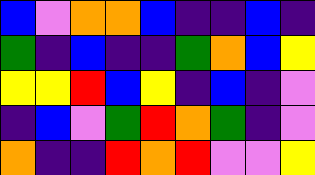[["blue", "violet", "orange", "orange", "blue", "indigo", "indigo", "blue", "indigo"], ["green", "indigo", "blue", "indigo", "indigo", "green", "orange", "blue", "yellow"], ["yellow", "yellow", "red", "blue", "yellow", "indigo", "blue", "indigo", "violet"], ["indigo", "blue", "violet", "green", "red", "orange", "green", "indigo", "violet"], ["orange", "indigo", "indigo", "red", "orange", "red", "violet", "violet", "yellow"]]